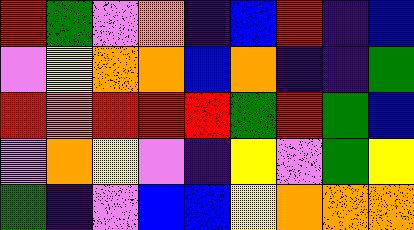[["red", "green", "violet", "orange", "indigo", "blue", "red", "indigo", "blue"], ["violet", "yellow", "orange", "orange", "blue", "orange", "indigo", "indigo", "green"], ["red", "orange", "red", "red", "red", "green", "red", "green", "blue"], ["violet", "orange", "yellow", "violet", "indigo", "yellow", "violet", "green", "yellow"], ["green", "indigo", "violet", "blue", "blue", "yellow", "orange", "orange", "orange"]]